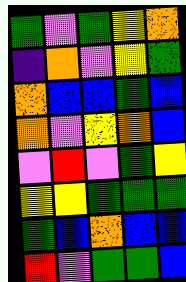[["green", "violet", "green", "yellow", "orange"], ["indigo", "orange", "violet", "yellow", "green"], ["orange", "blue", "blue", "green", "blue"], ["orange", "violet", "yellow", "orange", "blue"], ["violet", "red", "violet", "green", "yellow"], ["yellow", "yellow", "green", "green", "green"], ["green", "blue", "orange", "blue", "blue"], ["red", "violet", "green", "green", "blue"]]